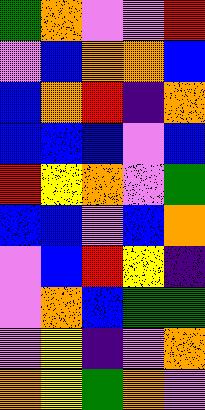[["green", "orange", "violet", "violet", "red"], ["violet", "blue", "orange", "orange", "blue"], ["blue", "orange", "red", "indigo", "orange"], ["blue", "blue", "blue", "violet", "blue"], ["red", "yellow", "orange", "violet", "green"], ["blue", "blue", "violet", "blue", "orange"], ["violet", "blue", "red", "yellow", "indigo"], ["violet", "orange", "blue", "green", "green"], ["violet", "yellow", "indigo", "violet", "orange"], ["orange", "yellow", "green", "orange", "violet"]]